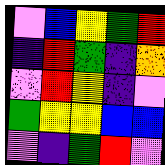[["violet", "blue", "yellow", "green", "red"], ["indigo", "red", "green", "indigo", "orange"], ["violet", "red", "yellow", "indigo", "violet"], ["green", "yellow", "yellow", "blue", "blue"], ["violet", "indigo", "green", "red", "violet"]]